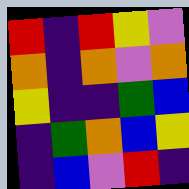[["red", "indigo", "red", "yellow", "violet"], ["orange", "indigo", "orange", "violet", "orange"], ["yellow", "indigo", "indigo", "green", "blue"], ["indigo", "green", "orange", "blue", "yellow"], ["indigo", "blue", "violet", "red", "indigo"]]